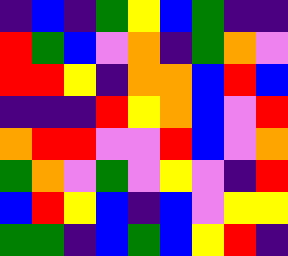[["indigo", "blue", "indigo", "green", "yellow", "blue", "green", "indigo", "indigo"], ["red", "green", "blue", "violet", "orange", "indigo", "green", "orange", "violet"], ["red", "red", "yellow", "indigo", "orange", "orange", "blue", "red", "blue"], ["indigo", "indigo", "indigo", "red", "yellow", "orange", "blue", "violet", "red"], ["orange", "red", "red", "violet", "violet", "red", "blue", "violet", "orange"], ["green", "orange", "violet", "green", "violet", "yellow", "violet", "indigo", "red"], ["blue", "red", "yellow", "blue", "indigo", "blue", "violet", "yellow", "yellow"], ["green", "green", "indigo", "blue", "green", "blue", "yellow", "red", "indigo"]]